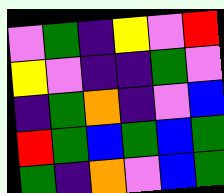[["violet", "green", "indigo", "yellow", "violet", "red"], ["yellow", "violet", "indigo", "indigo", "green", "violet"], ["indigo", "green", "orange", "indigo", "violet", "blue"], ["red", "green", "blue", "green", "blue", "green"], ["green", "indigo", "orange", "violet", "blue", "green"]]